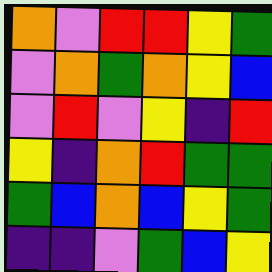[["orange", "violet", "red", "red", "yellow", "green"], ["violet", "orange", "green", "orange", "yellow", "blue"], ["violet", "red", "violet", "yellow", "indigo", "red"], ["yellow", "indigo", "orange", "red", "green", "green"], ["green", "blue", "orange", "blue", "yellow", "green"], ["indigo", "indigo", "violet", "green", "blue", "yellow"]]